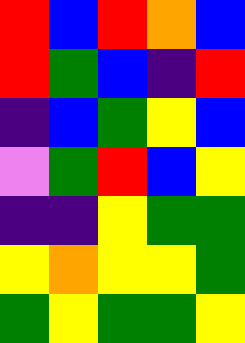[["red", "blue", "red", "orange", "blue"], ["red", "green", "blue", "indigo", "red"], ["indigo", "blue", "green", "yellow", "blue"], ["violet", "green", "red", "blue", "yellow"], ["indigo", "indigo", "yellow", "green", "green"], ["yellow", "orange", "yellow", "yellow", "green"], ["green", "yellow", "green", "green", "yellow"]]